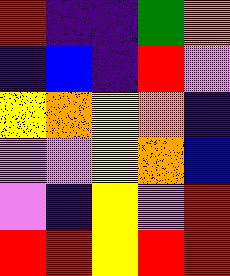[["red", "indigo", "indigo", "green", "orange"], ["indigo", "blue", "indigo", "red", "violet"], ["yellow", "orange", "yellow", "orange", "indigo"], ["violet", "violet", "yellow", "orange", "blue"], ["violet", "indigo", "yellow", "violet", "red"], ["red", "red", "yellow", "red", "red"]]